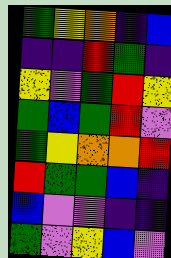[["green", "yellow", "orange", "indigo", "blue"], ["indigo", "indigo", "red", "green", "indigo"], ["yellow", "violet", "green", "red", "yellow"], ["green", "blue", "green", "red", "violet"], ["green", "yellow", "orange", "orange", "red"], ["red", "green", "green", "blue", "indigo"], ["blue", "violet", "violet", "indigo", "indigo"], ["green", "violet", "yellow", "blue", "violet"]]